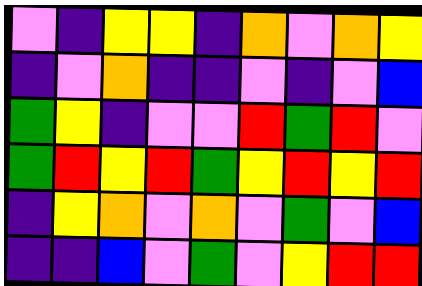[["violet", "indigo", "yellow", "yellow", "indigo", "orange", "violet", "orange", "yellow"], ["indigo", "violet", "orange", "indigo", "indigo", "violet", "indigo", "violet", "blue"], ["green", "yellow", "indigo", "violet", "violet", "red", "green", "red", "violet"], ["green", "red", "yellow", "red", "green", "yellow", "red", "yellow", "red"], ["indigo", "yellow", "orange", "violet", "orange", "violet", "green", "violet", "blue"], ["indigo", "indigo", "blue", "violet", "green", "violet", "yellow", "red", "red"]]